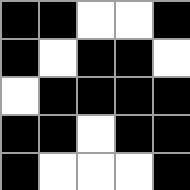[["black", "black", "white", "white", "black"], ["black", "white", "black", "black", "white"], ["white", "black", "black", "black", "black"], ["black", "black", "white", "black", "black"], ["black", "white", "white", "white", "black"]]